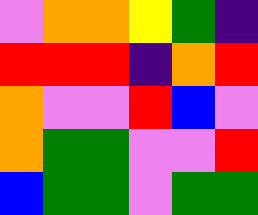[["violet", "orange", "orange", "yellow", "green", "indigo"], ["red", "red", "red", "indigo", "orange", "red"], ["orange", "violet", "violet", "red", "blue", "violet"], ["orange", "green", "green", "violet", "violet", "red"], ["blue", "green", "green", "violet", "green", "green"]]